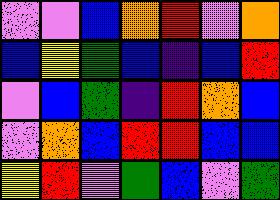[["violet", "violet", "blue", "orange", "red", "violet", "orange"], ["blue", "yellow", "green", "blue", "indigo", "blue", "red"], ["violet", "blue", "green", "indigo", "red", "orange", "blue"], ["violet", "orange", "blue", "red", "red", "blue", "blue"], ["yellow", "red", "violet", "green", "blue", "violet", "green"]]